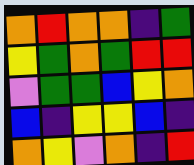[["orange", "red", "orange", "orange", "indigo", "green"], ["yellow", "green", "orange", "green", "red", "red"], ["violet", "green", "green", "blue", "yellow", "orange"], ["blue", "indigo", "yellow", "yellow", "blue", "indigo"], ["orange", "yellow", "violet", "orange", "indigo", "red"]]